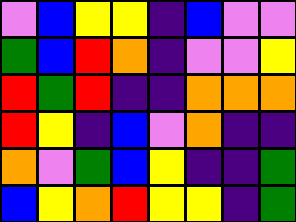[["violet", "blue", "yellow", "yellow", "indigo", "blue", "violet", "violet"], ["green", "blue", "red", "orange", "indigo", "violet", "violet", "yellow"], ["red", "green", "red", "indigo", "indigo", "orange", "orange", "orange"], ["red", "yellow", "indigo", "blue", "violet", "orange", "indigo", "indigo"], ["orange", "violet", "green", "blue", "yellow", "indigo", "indigo", "green"], ["blue", "yellow", "orange", "red", "yellow", "yellow", "indigo", "green"]]